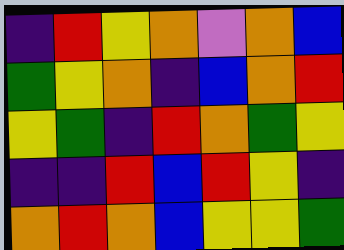[["indigo", "red", "yellow", "orange", "violet", "orange", "blue"], ["green", "yellow", "orange", "indigo", "blue", "orange", "red"], ["yellow", "green", "indigo", "red", "orange", "green", "yellow"], ["indigo", "indigo", "red", "blue", "red", "yellow", "indigo"], ["orange", "red", "orange", "blue", "yellow", "yellow", "green"]]